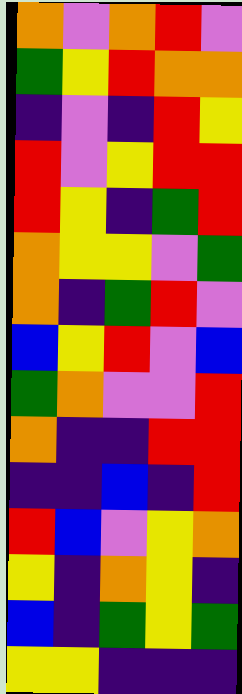[["orange", "violet", "orange", "red", "violet"], ["green", "yellow", "red", "orange", "orange"], ["indigo", "violet", "indigo", "red", "yellow"], ["red", "violet", "yellow", "red", "red"], ["red", "yellow", "indigo", "green", "red"], ["orange", "yellow", "yellow", "violet", "green"], ["orange", "indigo", "green", "red", "violet"], ["blue", "yellow", "red", "violet", "blue"], ["green", "orange", "violet", "violet", "red"], ["orange", "indigo", "indigo", "red", "red"], ["indigo", "indigo", "blue", "indigo", "red"], ["red", "blue", "violet", "yellow", "orange"], ["yellow", "indigo", "orange", "yellow", "indigo"], ["blue", "indigo", "green", "yellow", "green"], ["yellow", "yellow", "indigo", "indigo", "indigo"]]